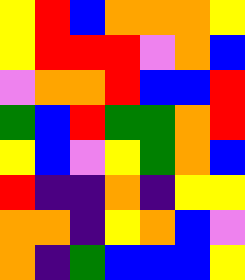[["yellow", "red", "blue", "orange", "orange", "orange", "yellow"], ["yellow", "red", "red", "red", "violet", "orange", "blue"], ["violet", "orange", "orange", "red", "blue", "blue", "red"], ["green", "blue", "red", "green", "green", "orange", "red"], ["yellow", "blue", "violet", "yellow", "green", "orange", "blue"], ["red", "indigo", "indigo", "orange", "indigo", "yellow", "yellow"], ["orange", "orange", "indigo", "yellow", "orange", "blue", "violet"], ["orange", "indigo", "green", "blue", "blue", "blue", "yellow"]]